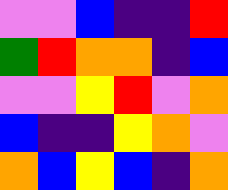[["violet", "violet", "blue", "indigo", "indigo", "red"], ["green", "red", "orange", "orange", "indigo", "blue"], ["violet", "violet", "yellow", "red", "violet", "orange"], ["blue", "indigo", "indigo", "yellow", "orange", "violet"], ["orange", "blue", "yellow", "blue", "indigo", "orange"]]